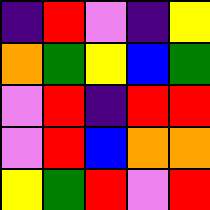[["indigo", "red", "violet", "indigo", "yellow"], ["orange", "green", "yellow", "blue", "green"], ["violet", "red", "indigo", "red", "red"], ["violet", "red", "blue", "orange", "orange"], ["yellow", "green", "red", "violet", "red"]]